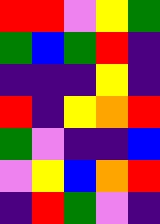[["red", "red", "violet", "yellow", "green"], ["green", "blue", "green", "red", "indigo"], ["indigo", "indigo", "indigo", "yellow", "indigo"], ["red", "indigo", "yellow", "orange", "red"], ["green", "violet", "indigo", "indigo", "blue"], ["violet", "yellow", "blue", "orange", "red"], ["indigo", "red", "green", "violet", "indigo"]]